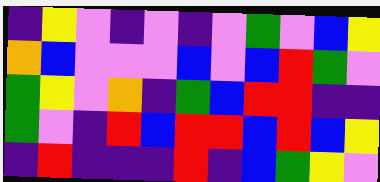[["indigo", "yellow", "violet", "indigo", "violet", "indigo", "violet", "green", "violet", "blue", "yellow"], ["orange", "blue", "violet", "violet", "violet", "blue", "violet", "blue", "red", "green", "violet"], ["green", "yellow", "violet", "orange", "indigo", "green", "blue", "red", "red", "indigo", "indigo"], ["green", "violet", "indigo", "red", "blue", "red", "red", "blue", "red", "blue", "yellow"], ["indigo", "red", "indigo", "indigo", "indigo", "red", "indigo", "blue", "green", "yellow", "violet"]]